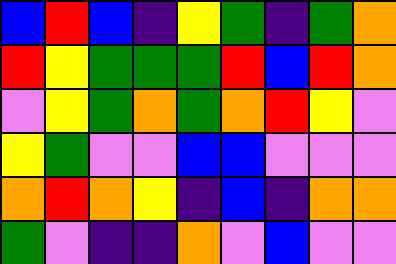[["blue", "red", "blue", "indigo", "yellow", "green", "indigo", "green", "orange"], ["red", "yellow", "green", "green", "green", "red", "blue", "red", "orange"], ["violet", "yellow", "green", "orange", "green", "orange", "red", "yellow", "violet"], ["yellow", "green", "violet", "violet", "blue", "blue", "violet", "violet", "violet"], ["orange", "red", "orange", "yellow", "indigo", "blue", "indigo", "orange", "orange"], ["green", "violet", "indigo", "indigo", "orange", "violet", "blue", "violet", "violet"]]